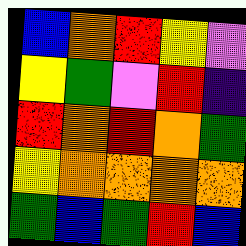[["blue", "orange", "red", "yellow", "violet"], ["yellow", "green", "violet", "red", "indigo"], ["red", "orange", "red", "orange", "green"], ["yellow", "orange", "orange", "orange", "orange"], ["green", "blue", "green", "red", "blue"]]